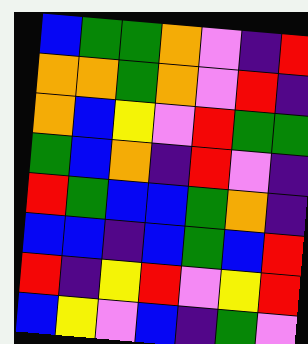[["blue", "green", "green", "orange", "violet", "indigo", "red"], ["orange", "orange", "green", "orange", "violet", "red", "indigo"], ["orange", "blue", "yellow", "violet", "red", "green", "green"], ["green", "blue", "orange", "indigo", "red", "violet", "indigo"], ["red", "green", "blue", "blue", "green", "orange", "indigo"], ["blue", "blue", "indigo", "blue", "green", "blue", "red"], ["red", "indigo", "yellow", "red", "violet", "yellow", "red"], ["blue", "yellow", "violet", "blue", "indigo", "green", "violet"]]